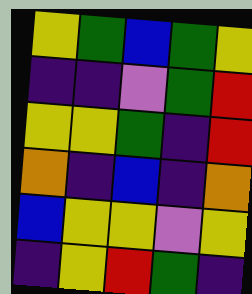[["yellow", "green", "blue", "green", "yellow"], ["indigo", "indigo", "violet", "green", "red"], ["yellow", "yellow", "green", "indigo", "red"], ["orange", "indigo", "blue", "indigo", "orange"], ["blue", "yellow", "yellow", "violet", "yellow"], ["indigo", "yellow", "red", "green", "indigo"]]